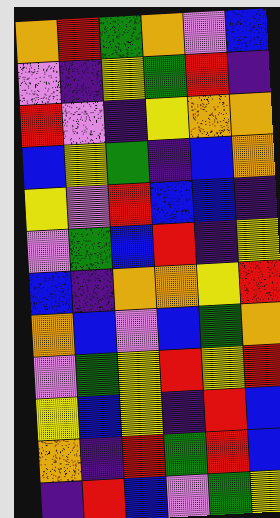[["orange", "red", "green", "orange", "violet", "blue"], ["violet", "indigo", "yellow", "green", "red", "indigo"], ["red", "violet", "indigo", "yellow", "orange", "orange"], ["blue", "yellow", "green", "indigo", "blue", "orange"], ["yellow", "violet", "red", "blue", "blue", "indigo"], ["violet", "green", "blue", "red", "indigo", "yellow"], ["blue", "indigo", "orange", "orange", "yellow", "red"], ["orange", "blue", "violet", "blue", "green", "orange"], ["violet", "green", "yellow", "red", "yellow", "red"], ["yellow", "blue", "yellow", "indigo", "red", "blue"], ["orange", "indigo", "red", "green", "red", "blue"], ["indigo", "red", "blue", "violet", "green", "yellow"]]